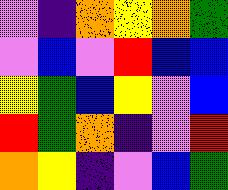[["violet", "indigo", "orange", "yellow", "orange", "green"], ["violet", "blue", "violet", "red", "blue", "blue"], ["yellow", "green", "blue", "yellow", "violet", "blue"], ["red", "green", "orange", "indigo", "violet", "red"], ["orange", "yellow", "indigo", "violet", "blue", "green"]]